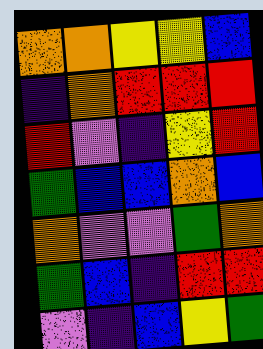[["orange", "orange", "yellow", "yellow", "blue"], ["indigo", "orange", "red", "red", "red"], ["red", "violet", "indigo", "yellow", "red"], ["green", "blue", "blue", "orange", "blue"], ["orange", "violet", "violet", "green", "orange"], ["green", "blue", "indigo", "red", "red"], ["violet", "indigo", "blue", "yellow", "green"]]